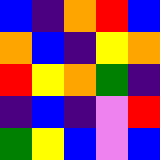[["blue", "indigo", "orange", "red", "blue"], ["orange", "blue", "indigo", "yellow", "orange"], ["red", "yellow", "orange", "green", "indigo"], ["indigo", "blue", "indigo", "violet", "red"], ["green", "yellow", "blue", "violet", "blue"]]